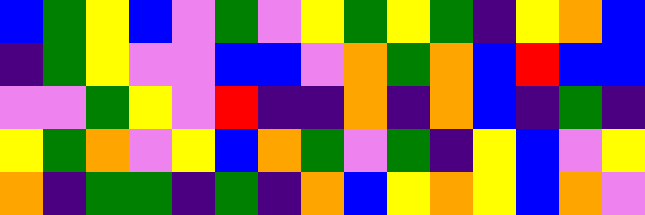[["blue", "green", "yellow", "blue", "violet", "green", "violet", "yellow", "green", "yellow", "green", "indigo", "yellow", "orange", "blue"], ["indigo", "green", "yellow", "violet", "violet", "blue", "blue", "violet", "orange", "green", "orange", "blue", "red", "blue", "blue"], ["violet", "violet", "green", "yellow", "violet", "red", "indigo", "indigo", "orange", "indigo", "orange", "blue", "indigo", "green", "indigo"], ["yellow", "green", "orange", "violet", "yellow", "blue", "orange", "green", "violet", "green", "indigo", "yellow", "blue", "violet", "yellow"], ["orange", "indigo", "green", "green", "indigo", "green", "indigo", "orange", "blue", "yellow", "orange", "yellow", "blue", "orange", "violet"]]